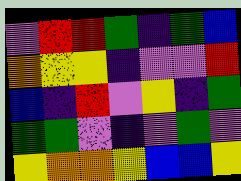[["violet", "red", "red", "green", "indigo", "green", "blue"], ["orange", "yellow", "yellow", "indigo", "violet", "violet", "red"], ["blue", "indigo", "red", "violet", "yellow", "indigo", "green"], ["green", "green", "violet", "indigo", "violet", "green", "violet"], ["yellow", "orange", "orange", "yellow", "blue", "blue", "yellow"]]